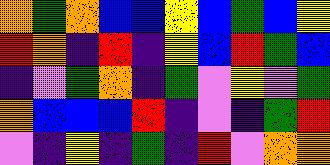[["orange", "green", "orange", "blue", "blue", "yellow", "blue", "green", "blue", "yellow"], ["red", "orange", "indigo", "red", "indigo", "yellow", "blue", "red", "green", "blue"], ["indigo", "violet", "green", "orange", "indigo", "green", "violet", "yellow", "violet", "green"], ["orange", "blue", "blue", "blue", "red", "indigo", "violet", "indigo", "green", "red"], ["violet", "indigo", "yellow", "indigo", "green", "indigo", "red", "violet", "orange", "orange"]]